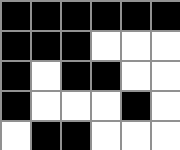[["black", "black", "black", "black", "black", "black"], ["black", "black", "black", "white", "white", "white"], ["black", "white", "black", "black", "white", "white"], ["black", "white", "white", "white", "black", "white"], ["white", "black", "black", "white", "white", "white"]]